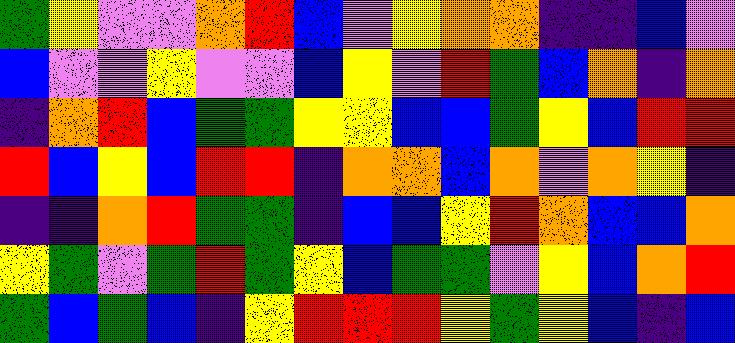[["green", "yellow", "violet", "violet", "orange", "red", "blue", "violet", "yellow", "orange", "orange", "indigo", "indigo", "blue", "violet"], ["blue", "violet", "violet", "yellow", "violet", "violet", "blue", "yellow", "violet", "red", "green", "blue", "orange", "indigo", "orange"], ["indigo", "orange", "red", "blue", "green", "green", "yellow", "yellow", "blue", "blue", "green", "yellow", "blue", "red", "red"], ["red", "blue", "yellow", "blue", "red", "red", "indigo", "orange", "orange", "blue", "orange", "violet", "orange", "yellow", "indigo"], ["indigo", "indigo", "orange", "red", "green", "green", "indigo", "blue", "blue", "yellow", "red", "orange", "blue", "blue", "orange"], ["yellow", "green", "violet", "green", "red", "green", "yellow", "blue", "green", "green", "violet", "yellow", "blue", "orange", "red"], ["green", "blue", "green", "blue", "indigo", "yellow", "red", "red", "red", "yellow", "green", "yellow", "blue", "indigo", "blue"]]